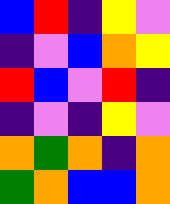[["blue", "red", "indigo", "yellow", "violet"], ["indigo", "violet", "blue", "orange", "yellow"], ["red", "blue", "violet", "red", "indigo"], ["indigo", "violet", "indigo", "yellow", "violet"], ["orange", "green", "orange", "indigo", "orange"], ["green", "orange", "blue", "blue", "orange"]]